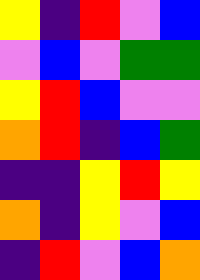[["yellow", "indigo", "red", "violet", "blue"], ["violet", "blue", "violet", "green", "green"], ["yellow", "red", "blue", "violet", "violet"], ["orange", "red", "indigo", "blue", "green"], ["indigo", "indigo", "yellow", "red", "yellow"], ["orange", "indigo", "yellow", "violet", "blue"], ["indigo", "red", "violet", "blue", "orange"]]